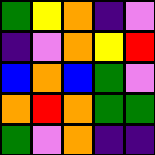[["green", "yellow", "orange", "indigo", "violet"], ["indigo", "violet", "orange", "yellow", "red"], ["blue", "orange", "blue", "green", "violet"], ["orange", "red", "orange", "green", "green"], ["green", "violet", "orange", "indigo", "indigo"]]